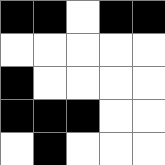[["black", "black", "white", "black", "black"], ["white", "white", "white", "white", "white"], ["black", "white", "white", "white", "white"], ["black", "black", "black", "white", "white"], ["white", "black", "white", "white", "white"]]